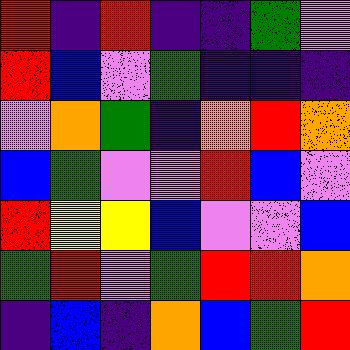[["red", "indigo", "red", "indigo", "indigo", "green", "violet"], ["red", "blue", "violet", "green", "indigo", "indigo", "indigo"], ["violet", "orange", "green", "indigo", "orange", "red", "orange"], ["blue", "green", "violet", "violet", "red", "blue", "violet"], ["red", "yellow", "yellow", "blue", "violet", "violet", "blue"], ["green", "red", "violet", "green", "red", "red", "orange"], ["indigo", "blue", "indigo", "orange", "blue", "green", "red"]]